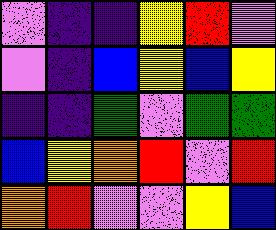[["violet", "indigo", "indigo", "yellow", "red", "violet"], ["violet", "indigo", "blue", "yellow", "blue", "yellow"], ["indigo", "indigo", "green", "violet", "green", "green"], ["blue", "yellow", "orange", "red", "violet", "red"], ["orange", "red", "violet", "violet", "yellow", "blue"]]